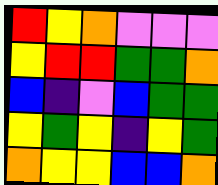[["red", "yellow", "orange", "violet", "violet", "violet"], ["yellow", "red", "red", "green", "green", "orange"], ["blue", "indigo", "violet", "blue", "green", "green"], ["yellow", "green", "yellow", "indigo", "yellow", "green"], ["orange", "yellow", "yellow", "blue", "blue", "orange"]]